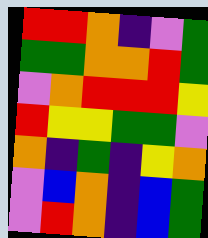[["red", "red", "orange", "indigo", "violet", "green"], ["green", "green", "orange", "orange", "red", "green"], ["violet", "orange", "red", "red", "red", "yellow"], ["red", "yellow", "yellow", "green", "green", "violet"], ["orange", "indigo", "green", "indigo", "yellow", "orange"], ["violet", "blue", "orange", "indigo", "blue", "green"], ["violet", "red", "orange", "indigo", "blue", "green"]]